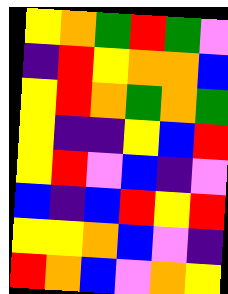[["yellow", "orange", "green", "red", "green", "violet"], ["indigo", "red", "yellow", "orange", "orange", "blue"], ["yellow", "red", "orange", "green", "orange", "green"], ["yellow", "indigo", "indigo", "yellow", "blue", "red"], ["yellow", "red", "violet", "blue", "indigo", "violet"], ["blue", "indigo", "blue", "red", "yellow", "red"], ["yellow", "yellow", "orange", "blue", "violet", "indigo"], ["red", "orange", "blue", "violet", "orange", "yellow"]]